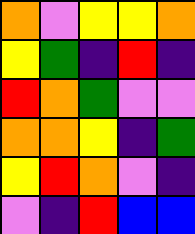[["orange", "violet", "yellow", "yellow", "orange"], ["yellow", "green", "indigo", "red", "indigo"], ["red", "orange", "green", "violet", "violet"], ["orange", "orange", "yellow", "indigo", "green"], ["yellow", "red", "orange", "violet", "indigo"], ["violet", "indigo", "red", "blue", "blue"]]